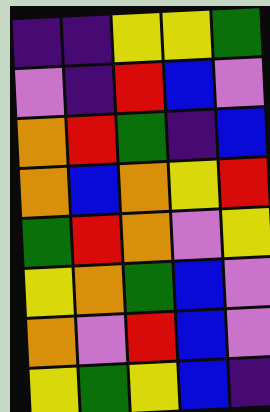[["indigo", "indigo", "yellow", "yellow", "green"], ["violet", "indigo", "red", "blue", "violet"], ["orange", "red", "green", "indigo", "blue"], ["orange", "blue", "orange", "yellow", "red"], ["green", "red", "orange", "violet", "yellow"], ["yellow", "orange", "green", "blue", "violet"], ["orange", "violet", "red", "blue", "violet"], ["yellow", "green", "yellow", "blue", "indigo"]]